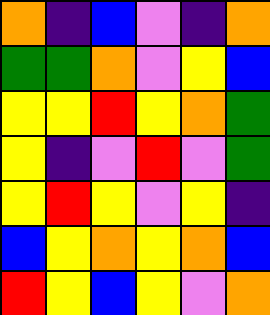[["orange", "indigo", "blue", "violet", "indigo", "orange"], ["green", "green", "orange", "violet", "yellow", "blue"], ["yellow", "yellow", "red", "yellow", "orange", "green"], ["yellow", "indigo", "violet", "red", "violet", "green"], ["yellow", "red", "yellow", "violet", "yellow", "indigo"], ["blue", "yellow", "orange", "yellow", "orange", "blue"], ["red", "yellow", "blue", "yellow", "violet", "orange"]]